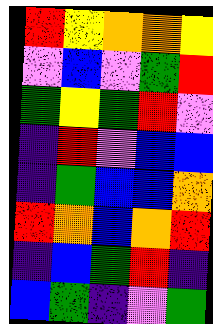[["red", "yellow", "orange", "orange", "yellow"], ["violet", "blue", "violet", "green", "red"], ["green", "yellow", "green", "red", "violet"], ["indigo", "red", "violet", "blue", "blue"], ["indigo", "green", "blue", "blue", "orange"], ["red", "orange", "blue", "orange", "red"], ["indigo", "blue", "green", "red", "indigo"], ["blue", "green", "indigo", "violet", "green"]]